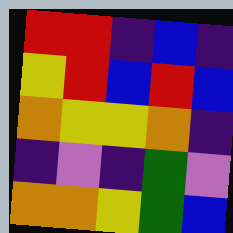[["red", "red", "indigo", "blue", "indigo"], ["yellow", "red", "blue", "red", "blue"], ["orange", "yellow", "yellow", "orange", "indigo"], ["indigo", "violet", "indigo", "green", "violet"], ["orange", "orange", "yellow", "green", "blue"]]